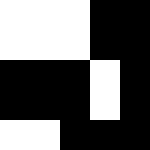[["white", "white", "white", "black", "black"], ["white", "white", "white", "black", "black"], ["black", "black", "black", "white", "black"], ["black", "black", "black", "white", "black"], ["white", "white", "black", "black", "black"]]